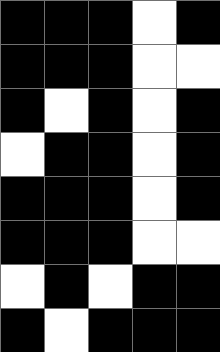[["black", "black", "black", "white", "black"], ["black", "black", "black", "white", "white"], ["black", "white", "black", "white", "black"], ["white", "black", "black", "white", "black"], ["black", "black", "black", "white", "black"], ["black", "black", "black", "white", "white"], ["white", "black", "white", "black", "black"], ["black", "white", "black", "black", "black"]]